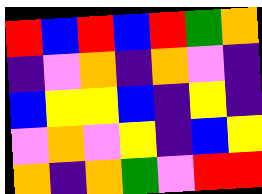[["red", "blue", "red", "blue", "red", "green", "orange"], ["indigo", "violet", "orange", "indigo", "orange", "violet", "indigo"], ["blue", "yellow", "yellow", "blue", "indigo", "yellow", "indigo"], ["violet", "orange", "violet", "yellow", "indigo", "blue", "yellow"], ["orange", "indigo", "orange", "green", "violet", "red", "red"]]